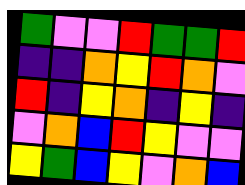[["green", "violet", "violet", "red", "green", "green", "red"], ["indigo", "indigo", "orange", "yellow", "red", "orange", "violet"], ["red", "indigo", "yellow", "orange", "indigo", "yellow", "indigo"], ["violet", "orange", "blue", "red", "yellow", "violet", "violet"], ["yellow", "green", "blue", "yellow", "violet", "orange", "blue"]]